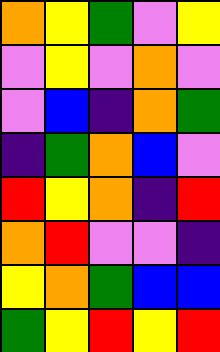[["orange", "yellow", "green", "violet", "yellow"], ["violet", "yellow", "violet", "orange", "violet"], ["violet", "blue", "indigo", "orange", "green"], ["indigo", "green", "orange", "blue", "violet"], ["red", "yellow", "orange", "indigo", "red"], ["orange", "red", "violet", "violet", "indigo"], ["yellow", "orange", "green", "blue", "blue"], ["green", "yellow", "red", "yellow", "red"]]